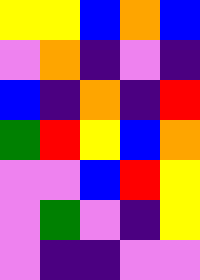[["yellow", "yellow", "blue", "orange", "blue"], ["violet", "orange", "indigo", "violet", "indigo"], ["blue", "indigo", "orange", "indigo", "red"], ["green", "red", "yellow", "blue", "orange"], ["violet", "violet", "blue", "red", "yellow"], ["violet", "green", "violet", "indigo", "yellow"], ["violet", "indigo", "indigo", "violet", "violet"]]